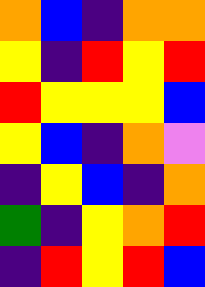[["orange", "blue", "indigo", "orange", "orange"], ["yellow", "indigo", "red", "yellow", "red"], ["red", "yellow", "yellow", "yellow", "blue"], ["yellow", "blue", "indigo", "orange", "violet"], ["indigo", "yellow", "blue", "indigo", "orange"], ["green", "indigo", "yellow", "orange", "red"], ["indigo", "red", "yellow", "red", "blue"]]